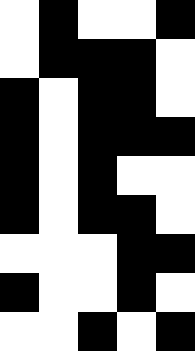[["white", "black", "white", "white", "black"], ["white", "black", "black", "black", "white"], ["black", "white", "black", "black", "white"], ["black", "white", "black", "black", "black"], ["black", "white", "black", "white", "white"], ["black", "white", "black", "black", "white"], ["white", "white", "white", "black", "black"], ["black", "white", "white", "black", "white"], ["white", "white", "black", "white", "black"]]